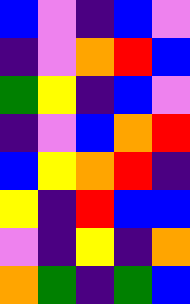[["blue", "violet", "indigo", "blue", "violet"], ["indigo", "violet", "orange", "red", "blue"], ["green", "yellow", "indigo", "blue", "violet"], ["indigo", "violet", "blue", "orange", "red"], ["blue", "yellow", "orange", "red", "indigo"], ["yellow", "indigo", "red", "blue", "blue"], ["violet", "indigo", "yellow", "indigo", "orange"], ["orange", "green", "indigo", "green", "blue"]]